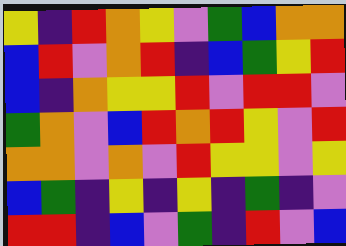[["yellow", "indigo", "red", "orange", "yellow", "violet", "green", "blue", "orange", "orange"], ["blue", "red", "violet", "orange", "red", "indigo", "blue", "green", "yellow", "red"], ["blue", "indigo", "orange", "yellow", "yellow", "red", "violet", "red", "red", "violet"], ["green", "orange", "violet", "blue", "red", "orange", "red", "yellow", "violet", "red"], ["orange", "orange", "violet", "orange", "violet", "red", "yellow", "yellow", "violet", "yellow"], ["blue", "green", "indigo", "yellow", "indigo", "yellow", "indigo", "green", "indigo", "violet"], ["red", "red", "indigo", "blue", "violet", "green", "indigo", "red", "violet", "blue"]]